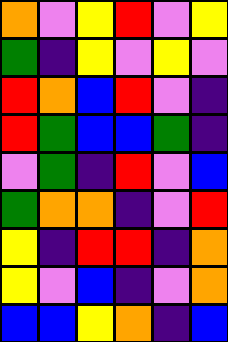[["orange", "violet", "yellow", "red", "violet", "yellow"], ["green", "indigo", "yellow", "violet", "yellow", "violet"], ["red", "orange", "blue", "red", "violet", "indigo"], ["red", "green", "blue", "blue", "green", "indigo"], ["violet", "green", "indigo", "red", "violet", "blue"], ["green", "orange", "orange", "indigo", "violet", "red"], ["yellow", "indigo", "red", "red", "indigo", "orange"], ["yellow", "violet", "blue", "indigo", "violet", "orange"], ["blue", "blue", "yellow", "orange", "indigo", "blue"]]